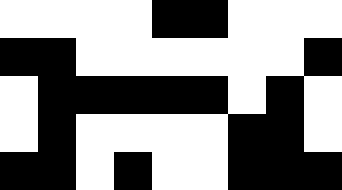[["white", "white", "white", "white", "black", "black", "white", "white", "white"], ["black", "black", "white", "white", "white", "white", "white", "white", "black"], ["white", "black", "black", "black", "black", "black", "white", "black", "white"], ["white", "black", "white", "white", "white", "white", "black", "black", "white"], ["black", "black", "white", "black", "white", "white", "black", "black", "black"]]